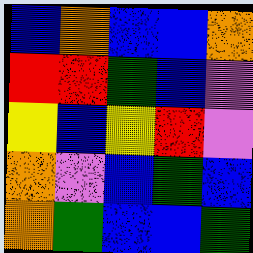[["blue", "orange", "blue", "blue", "orange"], ["red", "red", "green", "blue", "violet"], ["yellow", "blue", "yellow", "red", "violet"], ["orange", "violet", "blue", "green", "blue"], ["orange", "green", "blue", "blue", "green"]]